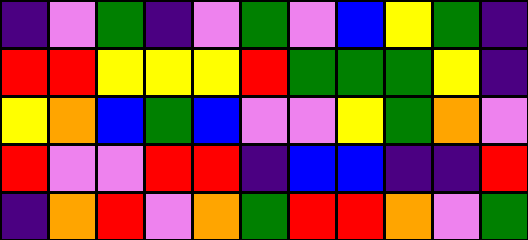[["indigo", "violet", "green", "indigo", "violet", "green", "violet", "blue", "yellow", "green", "indigo"], ["red", "red", "yellow", "yellow", "yellow", "red", "green", "green", "green", "yellow", "indigo"], ["yellow", "orange", "blue", "green", "blue", "violet", "violet", "yellow", "green", "orange", "violet"], ["red", "violet", "violet", "red", "red", "indigo", "blue", "blue", "indigo", "indigo", "red"], ["indigo", "orange", "red", "violet", "orange", "green", "red", "red", "orange", "violet", "green"]]